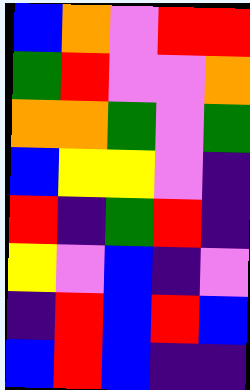[["blue", "orange", "violet", "red", "red"], ["green", "red", "violet", "violet", "orange"], ["orange", "orange", "green", "violet", "green"], ["blue", "yellow", "yellow", "violet", "indigo"], ["red", "indigo", "green", "red", "indigo"], ["yellow", "violet", "blue", "indigo", "violet"], ["indigo", "red", "blue", "red", "blue"], ["blue", "red", "blue", "indigo", "indigo"]]